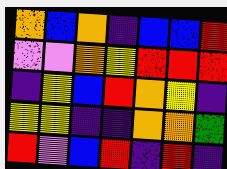[["orange", "blue", "orange", "indigo", "blue", "blue", "red"], ["violet", "violet", "orange", "yellow", "red", "red", "red"], ["indigo", "yellow", "blue", "red", "orange", "yellow", "indigo"], ["yellow", "yellow", "indigo", "indigo", "orange", "orange", "green"], ["red", "violet", "blue", "red", "indigo", "red", "indigo"]]